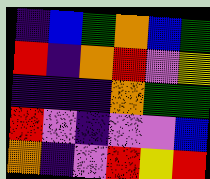[["indigo", "blue", "green", "orange", "blue", "green"], ["red", "indigo", "orange", "red", "violet", "yellow"], ["indigo", "indigo", "indigo", "orange", "green", "green"], ["red", "violet", "indigo", "violet", "violet", "blue"], ["orange", "indigo", "violet", "red", "yellow", "red"]]